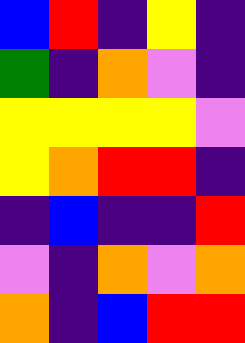[["blue", "red", "indigo", "yellow", "indigo"], ["green", "indigo", "orange", "violet", "indigo"], ["yellow", "yellow", "yellow", "yellow", "violet"], ["yellow", "orange", "red", "red", "indigo"], ["indigo", "blue", "indigo", "indigo", "red"], ["violet", "indigo", "orange", "violet", "orange"], ["orange", "indigo", "blue", "red", "red"]]